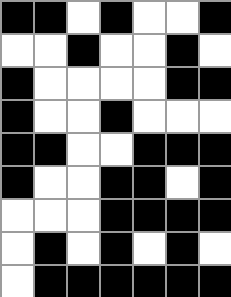[["black", "black", "white", "black", "white", "white", "black"], ["white", "white", "black", "white", "white", "black", "white"], ["black", "white", "white", "white", "white", "black", "black"], ["black", "white", "white", "black", "white", "white", "white"], ["black", "black", "white", "white", "black", "black", "black"], ["black", "white", "white", "black", "black", "white", "black"], ["white", "white", "white", "black", "black", "black", "black"], ["white", "black", "white", "black", "white", "black", "white"], ["white", "black", "black", "black", "black", "black", "black"]]